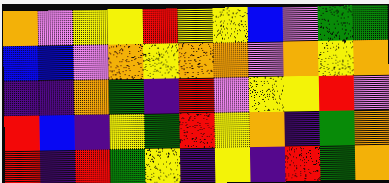[["orange", "violet", "yellow", "yellow", "red", "yellow", "yellow", "blue", "violet", "green", "green"], ["blue", "blue", "violet", "orange", "yellow", "orange", "orange", "violet", "orange", "yellow", "orange"], ["indigo", "indigo", "orange", "green", "indigo", "red", "violet", "yellow", "yellow", "red", "violet"], ["red", "blue", "indigo", "yellow", "green", "red", "yellow", "orange", "indigo", "green", "orange"], ["red", "indigo", "red", "green", "yellow", "indigo", "yellow", "indigo", "red", "green", "orange"]]